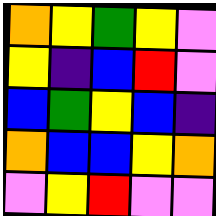[["orange", "yellow", "green", "yellow", "violet"], ["yellow", "indigo", "blue", "red", "violet"], ["blue", "green", "yellow", "blue", "indigo"], ["orange", "blue", "blue", "yellow", "orange"], ["violet", "yellow", "red", "violet", "violet"]]